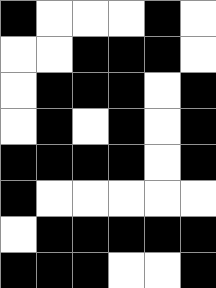[["black", "white", "white", "white", "black", "white"], ["white", "white", "black", "black", "black", "white"], ["white", "black", "black", "black", "white", "black"], ["white", "black", "white", "black", "white", "black"], ["black", "black", "black", "black", "white", "black"], ["black", "white", "white", "white", "white", "white"], ["white", "black", "black", "black", "black", "black"], ["black", "black", "black", "white", "white", "black"]]